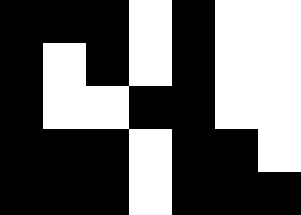[["black", "black", "black", "white", "black", "white", "white"], ["black", "white", "black", "white", "black", "white", "white"], ["black", "white", "white", "black", "black", "white", "white"], ["black", "black", "black", "white", "black", "black", "white"], ["black", "black", "black", "white", "black", "black", "black"]]